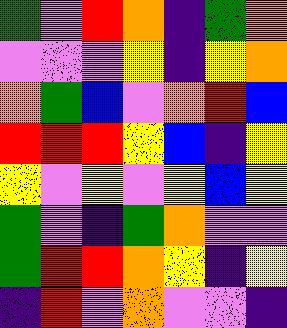[["green", "violet", "red", "orange", "indigo", "green", "orange"], ["violet", "violet", "violet", "yellow", "indigo", "yellow", "orange"], ["orange", "green", "blue", "violet", "orange", "red", "blue"], ["red", "red", "red", "yellow", "blue", "indigo", "yellow"], ["yellow", "violet", "yellow", "violet", "yellow", "blue", "yellow"], ["green", "violet", "indigo", "green", "orange", "violet", "violet"], ["green", "red", "red", "orange", "yellow", "indigo", "yellow"], ["indigo", "red", "violet", "orange", "violet", "violet", "indigo"]]